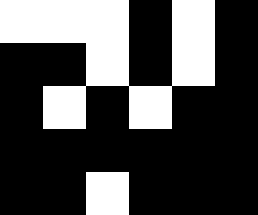[["white", "white", "white", "black", "white", "black"], ["black", "black", "white", "black", "white", "black"], ["black", "white", "black", "white", "black", "black"], ["black", "black", "black", "black", "black", "black"], ["black", "black", "white", "black", "black", "black"]]